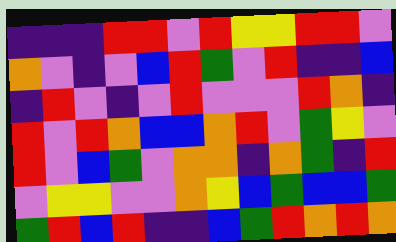[["indigo", "indigo", "indigo", "red", "red", "violet", "red", "yellow", "yellow", "red", "red", "violet"], ["orange", "violet", "indigo", "violet", "blue", "red", "green", "violet", "red", "indigo", "indigo", "blue"], ["indigo", "red", "violet", "indigo", "violet", "red", "violet", "violet", "violet", "red", "orange", "indigo"], ["red", "violet", "red", "orange", "blue", "blue", "orange", "red", "violet", "green", "yellow", "violet"], ["red", "violet", "blue", "green", "violet", "orange", "orange", "indigo", "orange", "green", "indigo", "red"], ["violet", "yellow", "yellow", "violet", "violet", "orange", "yellow", "blue", "green", "blue", "blue", "green"], ["green", "red", "blue", "red", "indigo", "indigo", "blue", "green", "red", "orange", "red", "orange"]]